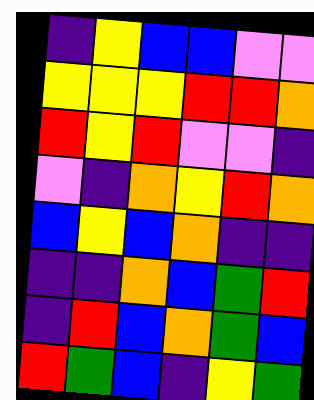[["indigo", "yellow", "blue", "blue", "violet", "violet"], ["yellow", "yellow", "yellow", "red", "red", "orange"], ["red", "yellow", "red", "violet", "violet", "indigo"], ["violet", "indigo", "orange", "yellow", "red", "orange"], ["blue", "yellow", "blue", "orange", "indigo", "indigo"], ["indigo", "indigo", "orange", "blue", "green", "red"], ["indigo", "red", "blue", "orange", "green", "blue"], ["red", "green", "blue", "indigo", "yellow", "green"]]